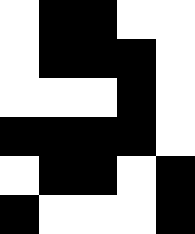[["white", "black", "black", "white", "white"], ["white", "black", "black", "black", "white"], ["white", "white", "white", "black", "white"], ["black", "black", "black", "black", "white"], ["white", "black", "black", "white", "black"], ["black", "white", "white", "white", "black"]]